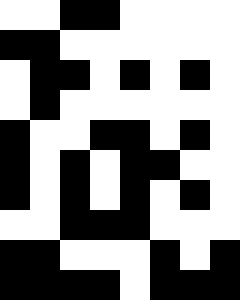[["white", "white", "black", "black", "white", "white", "white", "white"], ["black", "black", "white", "white", "white", "white", "white", "white"], ["white", "black", "black", "white", "black", "white", "black", "white"], ["white", "black", "white", "white", "white", "white", "white", "white"], ["black", "white", "white", "black", "black", "white", "black", "white"], ["black", "white", "black", "white", "black", "black", "white", "white"], ["black", "white", "black", "white", "black", "white", "black", "white"], ["white", "white", "black", "black", "black", "white", "white", "white"], ["black", "black", "white", "white", "white", "black", "white", "black"], ["black", "black", "black", "black", "white", "black", "black", "black"]]